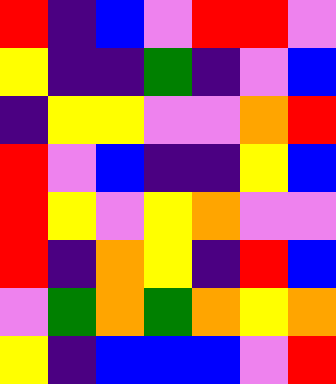[["red", "indigo", "blue", "violet", "red", "red", "violet"], ["yellow", "indigo", "indigo", "green", "indigo", "violet", "blue"], ["indigo", "yellow", "yellow", "violet", "violet", "orange", "red"], ["red", "violet", "blue", "indigo", "indigo", "yellow", "blue"], ["red", "yellow", "violet", "yellow", "orange", "violet", "violet"], ["red", "indigo", "orange", "yellow", "indigo", "red", "blue"], ["violet", "green", "orange", "green", "orange", "yellow", "orange"], ["yellow", "indigo", "blue", "blue", "blue", "violet", "red"]]